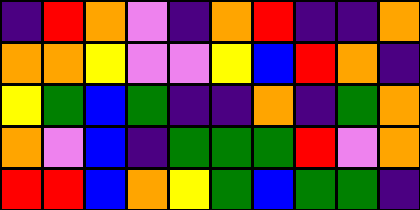[["indigo", "red", "orange", "violet", "indigo", "orange", "red", "indigo", "indigo", "orange"], ["orange", "orange", "yellow", "violet", "violet", "yellow", "blue", "red", "orange", "indigo"], ["yellow", "green", "blue", "green", "indigo", "indigo", "orange", "indigo", "green", "orange"], ["orange", "violet", "blue", "indigo", "green", "green", "green", "red", "violet", "orange"], ["red", "red", "blue", "orange", "yellow", "green", "blue", "green", "green", "indigo"]]